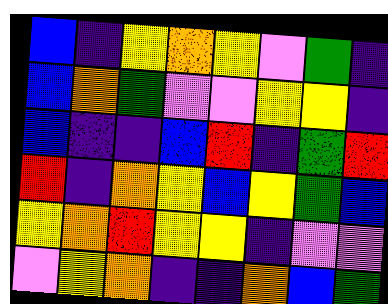[["blue", "indigo", "yellow", "orange", "yellow", "violet", "green", "indigo"], ["blue", "orange", "green", "violet", "violet", "yellow", "yellow", "indigo"], ["blue", "indigo", "indigo", "blue", "red", "indigo", "green", "red"], ["red", "indigo", "orange", "yellow", "blue", "yellow", "green", "blue"], ["yellow", "orange", "red", "yellow", "yellow", "indigo", "violet", "violet"], ["violet", "yellow", "orange", "indigo", "indigo", "orange", "blue", "green"]]